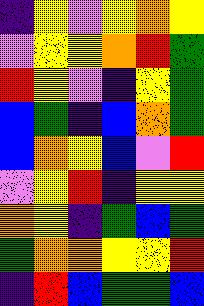[["indigo", "yellow", "violet", "yellow", "orange", "yellow"], ["violet", "yellow", "yellow", "orange", "red", "green"], ["red", "yellow", "violet", "indigo", "yellow", "green"], ["blue", "green", "indigo", "blue", "orange", "green"], ["blue", "orange", "yellow", "blue", "violet", "red"], ["violet", "yellow", "red", "indigo", "yellow", "yellow"], ["orange", "yellow", "indigo", "green", "blue", "green"], ["green", "orange", "orange", "yellow", "yellow", "red"], ["indigo", "red", "blue", "green", "green", "blue"]]